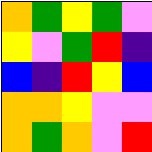[["orange", "green", "yellow", "green", "violet"], ["yellow", "violet", "green", "red", "indigo"], ["blue", "indigo", "red", "yellow", "blue"], ["orange", "orange", "yellow", "violet", "violet"], ["orange", "green", "orange", "violet", "red"]]